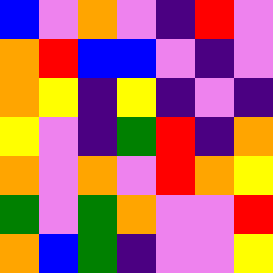[["blue", "violet", "orange", "violet", "indigo", "red", "violet"], ["orange", "red", "blue", "blue", "violet", "indigo", "violet"], ["orange", "yellow", "indigo", "yellow", "indigo", "violet", "indigo"], ["yellow", "violet", "indigo", "green", "red", "indigo", "orange"], ["orange", "violet", "orange", "violet", "red", "orange", "yellow"], ["green", "violet", "green", "orange", "violet", "violet", "red"], ["orange", "blue", "green", "indigo", "violet", "violet", "yellow"]]